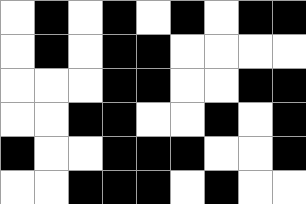[["white", "black", "white", "black", "white", "black", "white", "black", "black"], ["white", "black", "white", "black", "black", "white", "white", "white", "white"], ["white", "white", "white", "black", "black", "white", "white", "black", "black"], ["white", "white", "black", "black", "white", "white", "black", "white", "black"], ["black", "white", "white", "black", "black", "black", "white", "white", "black"], ["white", "white", "black", "black", "black", "white", "black", "white", "white"]]